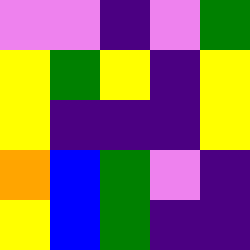[["violet", "violet", "indigo", "violet", "green"], ["yellow", "green", "yellow", "indigo", "yellow"], ["yellow", "indigo", "indigo", "indigo", "yellow"], ["orange", "blue", "green", "violet", "indigo"], ["yellow", "blue", "green", "indigo", "indigo"]]